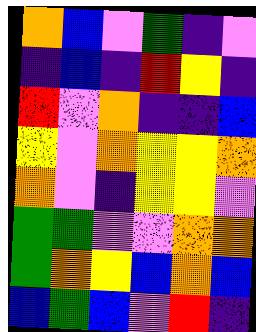[["orange", "blue", "violet", "green", "indigo", "violet"], ["indigo", "blue", "indigo", "red", "yellow", "indigo"], ["red", "violet", "orange", "indigo", "indigo", "blue"], ["yellow", "violet", "orange", "yellow", "yellow", "orange"], ["orange", "violet", "indigo", "yellow", "yellow", "violet"], ["green", "green", "violet", "violet", "orange", "orange"], ["green", "orange", "yellow", "blue", "orange", "blue"], ["blue", "green", "blue", "violet", "red", "indigo"]]